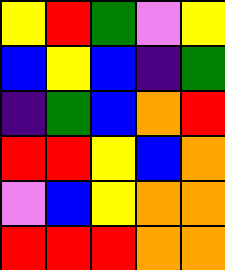[["yellow", "red", "green", "violet", "yellow"], ["blue", "yellow", "blue", "indigo", "green"], ["indigo", "green", "blue", "orange", "red"], ["red", "red", "yellow", "blue", "orange"], ["violet", "blue", "yellow", "orange", "orange"], ["red", "red", "red", "orange", "orange"]]